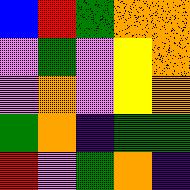[["blue", "red", "green", "orange", "orange"], ["violet", "green", "violet", "yellow", "orange"], ["violet", "orange", "violet", "yellow", "orange"], ["green", "orange", "indigo", "green", "green"], ["red", "violet", "green", "orange", "indigo"]]